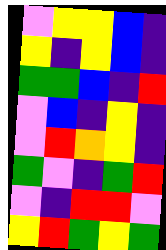[["violet", "yellow", "yellow", "blue", "indigo"], ["yellow", "indigo", "yellow", "blue", "indigo"], ["green", "green", "blue", "indigo", "red"], ["violet", "blue", "indigo", "yellow", "indigo"], ["violet", "red", "orange", "yellow", "indigo"], ["green", "violet", "indigo", "green", "red"], ["violet", "indigo", "red", "red", "violet"], ["yellow", "red", "green", "yellow", "green"]]